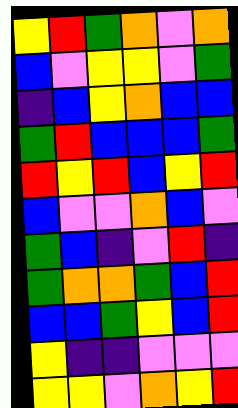[["yellow", "red", "green", "orange", "violet", "orange"], ["blue", "violet", "yellow", "yellow", "violet", "green"], ["indigo", "blue", "yellow", "orange", "blue", "blue"], ["green", "red", "blue", "blue", "blue", "green"], ["red", "yellow", "red", "blue", "yellow", "red"], ["blue", "violet", "violet", "orange", "blue", "violet"], ["green", "blue", "indigo", "violet", "red", "indigo"], ["green", "orange", "orange", "green", "blue", "red"], ["blue", "blue", "green", "yellow", "blue", "red"], ["yellow", "indigo", "indigo", "violet", "violet", "violet"], ["yellow", "yellow", "violet", "orange", "yellow", "red"]]